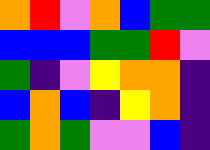[["orange", "red", "violet", "orange", "blue", "green", "green"], ["blue", "blue", "blue", "green", "green", "red", "violet"], ["green", "indigo", "violet", "yellow", "orange", "orange", "indigo"], ["blue", "orange", "blue", "indigo", "yellow", "orange", "indigo"], ["green", "orange", "green", "violet", "violet", "blue", "indigo"]]